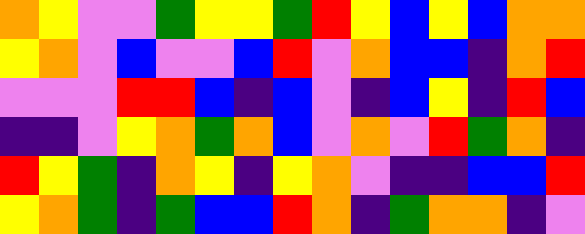[["orange", "yellow", "violet", "violet", "green", "yellow", "yellow", "green", "red", "yellow", "blue", "yellow", "blue", "orange", "orange"], ["yellow", "orange", "violet", "blue", "violet", "violet", "blue", "red", "violet", "orange", "blue", "blue", "indigo", "orange", "red"], ["violet", "violet", "violet", "red", "red", "blue", "indigo", "blue", "violet", "indigo", "blue", "yellow", "indigo", "red", "blue"], ["indigo", "indigo", "violet", "yellow", "orange", "green", "orange", "blue", "violet", "orange", "violet", "red", "green", "orange", "indigo"], ["red", "yellow", "green", "indigo", "orange", "yellow", "indigo", "yellow", "orange", "violet", "indigo", "indigo", "blue", "blue", "red"], ["yellow", "orange", "green", "indigo", "green", "blue", "blue", "red", "orange", "indigo", "green", "orange", "orange", "indigo", "violet"]]